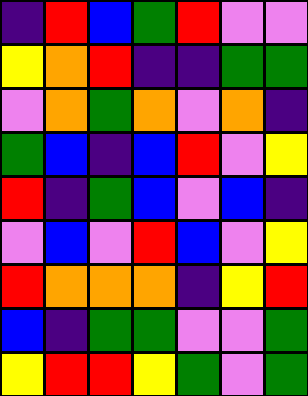[["indigo", "red", "blue", "green", "red", "violet", "violet"], ["yellow", "orange", "red", "indigo", "indigo", "green", "green"], ["violet", "orange", "green", "orange", "violet", "orange", "indigo"], ["green", "blue", "indigo", "blue", "red", "violet", "yellow"], ["red", "indigo", "green", "blue", "violet", "blue", "indigo"], ["violet", "blue", "violet", "red", "blue", "violet", "yellow"], ["red", "orange", "orange", "orange", "indigo", "yellow", "red"], ["blue", "indigo", "green", "green", "violet", "violet", "green"], ["yellow", "red", "red", "yellow", "green", "violet", "green"]]